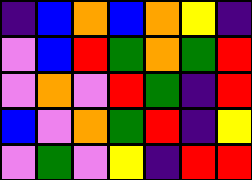[["indigo", "blue", "orange", "blue", "orange", "yellow", "indigo"], ["violet", "blue", "red", "green", "orange", "green", "red"], ["violet", "orange", "violet", "red", "green", "indigo", "red"], ["blue", "violet", "orange", "green", "red", "indigo", "yellow"], ["violet", "green", "violet", "yellow", "indigo", "red", "red"]]